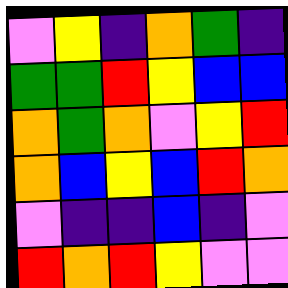[["violet", "yellow", "indigo", "orange", "green", "indigo"], ["green", "green", "red", "yellow", "blue", "blue"], ["orange", "green", "orange", "violet", "yellow", "red"], ["orange", "blue", "yellow", "blue", "red", "orange"], ["violet", "indigo", "indigo", "blue", "indigo", "violet"], ["red", "orange", "red", "yellow", "violet", "violet"]]